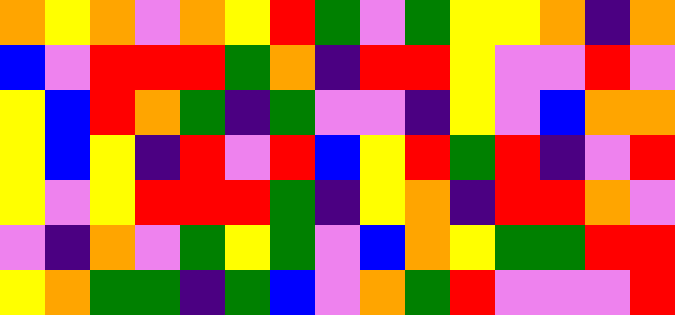[["orange", "yellow", "orange", "violet", "orange", "yellow", "red", "green", "violet", "green", "yellow", "yellow", "orange", "indigo", "orange"], ["blue", "violet", "red", "red", "red", "green", "orange", "indigo", "red", "red", "yellow", "violet", "violet", "red", "violet"], ["yellow", "blue", "red", "orange", "green", "indigo", "green", "violet", "violet", "indigo", "yellow", "violet", "blue", "orange", "orange"], ["yellow", "blue", "yellow", "indigo", "red", "violet", "red", "blue", "yellow", "red", "green", "red", "indigo", "violet", "red"], ["yellow", "violet", "yellow", "red", "red", "red", "green", "indigo", "yellow", "orange", "indigo", "red", "red", "orange", "violet"], ["violet", "indigo", "orange", "violet", "green", "yellow", "green", "violet", "blue", "orange", "yellow", "green", "green", "red", "red"], ["yellow", "orange", "green", "green", "indigo", "green", "blue", "violet", "orange", "green", "red", "violet", "violet", "violet", "red"]]